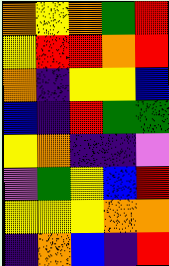[["orange", "yellow", "orange", "green", "red"], ["yellow", "red", "red", "orange", "red"], ["orange", "indigo", "yellow", "yellow", "blue"], ["blue", "indigo", "red", "green", "green"], ["yellow", "orange", "indigo", "indigo", "violet"], ["violet", "green", "yellow", "blue", "red"], ["yellow", "yellow", "yellow", "orange", "orange"], ["indigo", "orange", "blue", "indigo", "red"]]